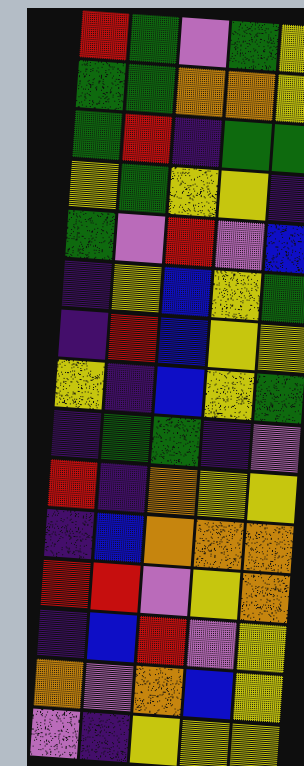[["red", "green", "violet", "green", "yellow"], ["green", "green", "orange", "orange", "yellow"], ["green", "red", "indigo", "green", "green"], ["yellow", "green", "yellow", "yellow", "indigo"], ["green", "violet", "red", "violet", "blue"], ["indigo", "yellow", "blue", "yellow", "green"], ["indigo", "red", "blue", "yellow", "yellow"], ["yellow", "indigo", "blue", "yellow", "green"], ["indigo", "green", "green", "indigo", "violet"], ["red", "indigo", "orange", "yellow", "yellow"], ["indigo", "blue", "orange", "orange", "orange"], ["red", "red", "violet", "yellow", "orange"], ["indigo", "blue", "red", "violet", "yellow"], ["orange", "violet", "orange", "blue", "yellow"], ["violet", "indigo", "yellow", "yellow", "yellow"]]